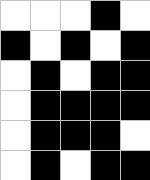[["white", "white", "white", "black", "white"], ["black", "white", "black", "white", "black"], ["white", "black", "white", "black", "black"], ["white", "black", "black", "black", "black"], ["white", "black", "black", "black", "white"], ["white", "black", "white", "black", "black"]]